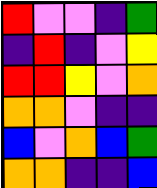[["red", "violet", "violet", "indigo", "green"], ["indigo", "red", "indigo", "violet", "yellow"], ["red", "red", "yellow", "violet", "orange"], ["orange", "orange", "violet", "indigo", "indigo"], ["blue", "violet", "orange", "blue", "green"], ["orange", "orange", "indigo", "indigo", "blue"]]